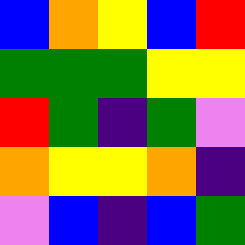[["blue", "orange", "yellow", "blue", "red"], ["green", "green", "green", "yellow", "yellow"], ["red", "green", "indigo", "green", "violet"], ["orange", "yellow", "yellow", "orange", "indigo"], ["violet", "blue", "indigo", "blue", "green"]]